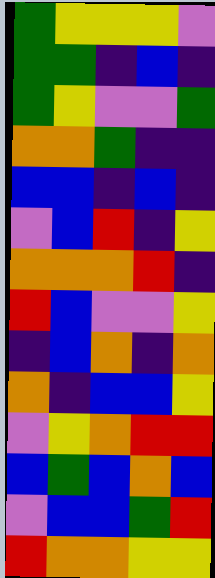[["green", "yellow", "yellow", "yellow", "violet"], ["green", "green", "indigo", "blue", "indigo"], ["green", "yellow", "violet", "violet", "green"], ["orange", "orange", "green", "indigo", "indigo"], ["blue", "blue", "indigo", "blue", "indigo"], ["violet", "blue", "red", "indigo", "yellow"], ["orange", "orange", "orange", "red", "indigo"], ["red", "blue", "violet", "violet", "yellow"], ["indigo", "blue", "orange", "indigo", "orange"], ["orange", "indigo", "blue", "blue", "yellow"], ["violet", "yellow", "orange", "red", "red"], ["blue", "green", "blue", "orange", "blue"], ["violet", "blue", "blue", "green", "red"], ["red", "orange", "orange", "yellow", "yellow"]]